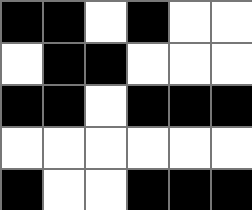[["black", "black", "white", "black", "white", "white"], ["white", "black", "black", "white", "white", "white"], ["black", "black", "white", "black", "black", "black"], ["white", "white", "white", "white", "white", "white"], ["black", "white", "white", "black", "black", "black"]]